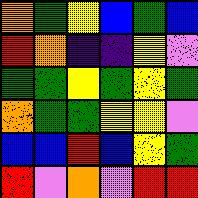[["orange", "green", "yellow", "blue", "green", "blue"], ["red", "orange", "indigo", "indigo", "yellow", "violet"], ["green", "green", "yellow", "green", "yellow", "green"], ["orange", "green", "green", "yellow", "yellow", "violet"], ["blue", "blue", "red", "blue", "yellow", "green"], ["red", "violet", "orange", "violet", "red", "red"]]